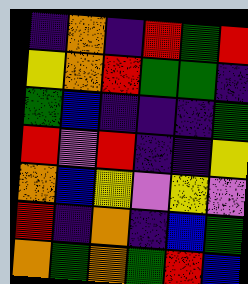[["indigo", "orange", "indigo", "red", "green", "red"], ["yellow", "orange", "red", "green", "green", "indigo"], ["green", "blue", "indigo", "indigo", "indigo", "green"], ["red", "violet", "red", "indigo", "indigo", "yellow"], ["orange", "blue", "yellow", "violet", "yellow", "violet"], ["red", "indigo", "orange", "indigo", "blue", "green"], ["orange", "green", "orange", "green", "red", "blue"]]